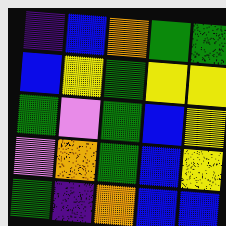[["indigo", "blue", "orange", "green", "green"], ["blue", "yellow", "green", "yellow", "yellow"], ["green", "violet", "green", "blue", "yellow"], ["violet", "orange", "green", "blue", "yellow"], ["green", "indigo", "orange", "blue", "blue"]]